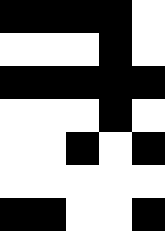[["black", "black", "black", "black", "white"], ["white", "white", "white", "black", "white"], ["black", "black", "black", "black", "black"], ["white", "white", "white", "black", "white"], ["white", "white", "black", "white", "black"], ["white", "white", "white", "white", "white"], ["black", "black", "white", "white", "black"]]